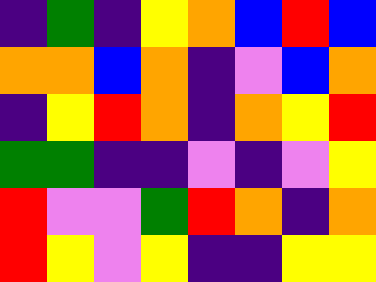[["indigo", "green", "indigo", "yellow", "orange", "blue", "red", "blue"], ["orange", "orange", "blue", "orange", "indigo", "violet", "blue", "orange"], ["indigo", "yellow", "red", "orange", "indigo", "orange", "yellow", "red"], ["green", "green", "indigo", "indigo", "violet", "indigo", "violet", "yellow"], ["red", "violet", "violet", "green", "red", "orange", "indigo", "orange"], ["red", "yellow", "violet", "yellow", "indigo", "indigo", "yellow", "yellow"]]